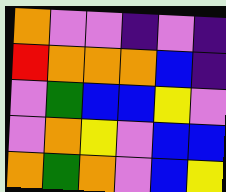[["orange", "violet", "violet", "indigo", "violet", "indigo"], ["red", "orange", "orange", "orange", "blue", "indigo"], ["violet", "green", "blue", "blue", "yellow", "violet"], ["violet", "orange", "yellow", "violet", "blue", "blue"], ["orange", "green", "orange", "violet", "blue", "yellow"]]